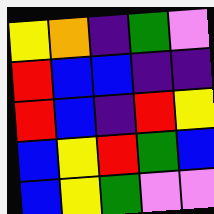[["yellow", "orange", "indigo", "green", "violet"], ["red", "blue", "blue", "indigo", "indigo"], ["red", "blue", "indigo", "red", "yellow"], ["blue", "yellow", "red", "green", "blue"], ["blue", "yellow", "green", "violet", "violet"]]